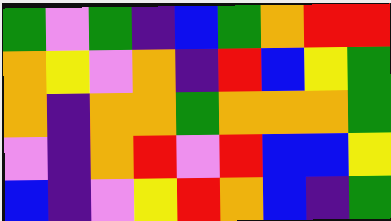[["green", "violet", "green", "indigo", "blue", "green", "orange", "red", "red"], ["orange", "yellow", "violet", "orange", "indigo", "red", "blue", "yellow", "green"], ["orange", "indigo", "orange", "orange", "green", "orange", "orange", "orange", "green"], ["violet", "indigo", "orange", "red", "violet", "red", "blue", "blue", "yellow"], ["blue", "indigo", "violet", "yellow", "red", "orange", "blue", "indigo", "green"]]